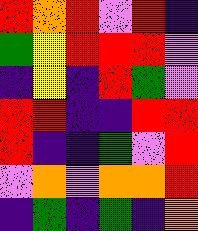[["red", "orange", "red", "violet", "red", "indigo"], ["green", "yellow", "red", "red", "red", "violet"], ["indigo", "yellow", "indigo", "red", "green", "violet"], ["red", "red", "indigo", "indigo", "red", "red"], ["red", "indigo", "indigo", "green", "violet", "red"], ["violet", "orange", "violet", "orange", "orange", "red"], ["indigo", "green", "indigo", "green", "indigo", "orange"]]